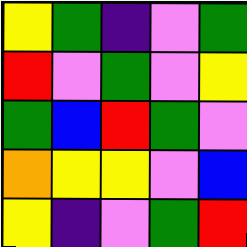[["yellow", "green", "indigo", "violet", "green"], ["red", "violet", "green", "violet", "yellow"], ["green", "blue", "red", "green", "violet"], ["orange", "yellow", "yellow", "violet", "blue"], ["yellow", "indigo", "violet", "green", "red"]]